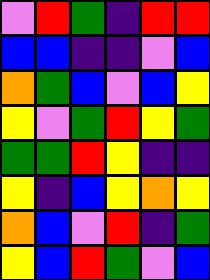[["violet", "red", "green", "indigo", "red", "red"], ["blue", "blue", "indigo", "indigo", "violet", "blue"], ["orange", "green", "blue", "violet", "blue", "yellow"], ["yellow", "violet", "green", "red", "yellow", "green"], ["green", "green", "red", "yellow", "indigo", "indigo"], ["yellow", "indigo", "blue", "yellow", "orange", "yellow"], ["orange", "blue", "violet", "red", "indigo", "green"], ["yellow", "blue", "red", "green", "violet", "blue"]]